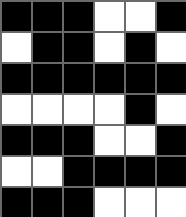[["black", "black", "black", "white", "white", "black"], ["white", "black", "black", "white", "black", "white"], ["black", "black", "black", "black", "black", "black"], ["white", "white", "white", "white", "black", "white"], ["black", "black", "black", "white", "white", "black"], ["white", "white", "black", "black", "black", "black"], ["black", "black", "black", "white", "white", "white"]]